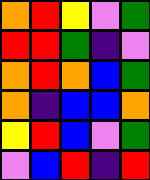[["orange", "red", "yellow", "violet", "green"], ["red", "red", "green", "indigo", "violet"], ["orange", "red", "orange", "blue", "green"], ["orange", "indigo", "blue", "blue", "orange"], ["yellow", "red", "blue", "violet", "green"], ["violet", "blue", "red", "indigo", "red"]]